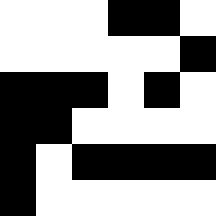[["white", "white", "white", "black", "black", "white"], ["white", "white", "white", "white", "white", "black"], ["black", "black", "black", "white", "black", "white"], ["black", "black", "white", "white", "white", "white"], ["black", "white", "black", "black", "black", "black"], ["black", "white", "white", "white", "white", "white"]]